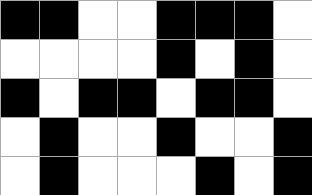[["black", "black", "white", "white", "black", "black", "black", "white"], ["white", "white", "white", "white", "black", "white", "black", "white"], ["black", "white", "black", "black", "white", "black", "black", "white"], ["white", "black", "white", "white", "black", "white", "white", "black"], ["white", "black", "white", "white", "white", "black", "white", "black"]]